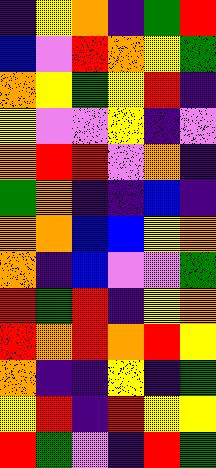[["indigo", "yellow", "orange", "indigo", "green", "red"], ["blue", "violet", "red", "orange", "yellow", "green"], ["orange", "yellow", "green", "yellow", "red", "indigo"], ["yellow", "violet", "violet", "yellow", "indigo", "violet"], ["orange", "red", "red", "violet", "orange", "indigo"], ["green", "orange", "indigo", "indigo", "blue", "indigo"], ["orange", "orange", "blue", "blue", "yellow", "orange"], ["orange", "indigo", "blue", "violet", "violet", "green"], ["red", "green", "red", "indigo", "yellow", "orange"], ["red", "orange", "red", "orange", "red", "yellow"], ["orange", "indigo", "indigo", "yellow", "indigo", "green"], ["yellow", "red", "indigo", "red", "yellow", "yellow"], ["red", "green", "violet", "indigo", "red", "green"]]